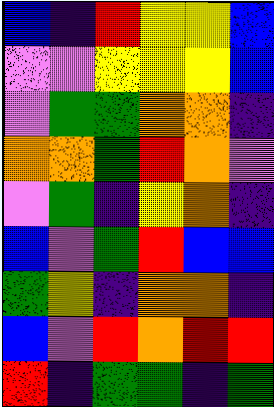[["blue", "indigo", "red", "yellow", "yellow", "blue"], ["violet", "violet", "yellow", "yellow", "yellow", "blue"], ["violet", "green", "green", "orange", "orange", "indigo"], ["orange", "orange", "green", "red", "orange", "violet"], ["violet", "green", "indigo", "yellow", "orange", "indigo"], ["blue", "violet", "green", "red", "blue", "blue"], ["green", "yellow", "indigo", "orange", "orange", "indigo"], ["blue", "violet", "red", "orange", "red", "red"], ["red", "indigo", "green", "green", "indigo", "green"]]